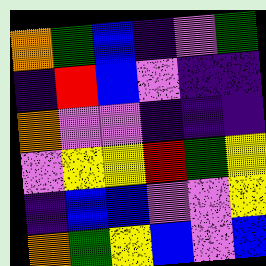[["orange", "green", "blue", "indigo", "violet", "green"], ["indigo", "red", "blue", "violet", "indigo", "indigo"], ["orange", "violet", "violet", "indigo", "indigo", "indigo"], ["violet", "yellow", "yellow", "red", "green", "yellow"], ["indigo", "blue", "blue", "violet", "violet", "yellow"], ["orange", "green", "yellow", "blue", "violet", "blue"]]